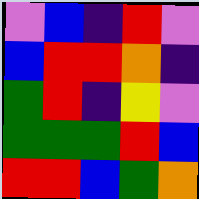[["violet", "blue", "indigo", "red", "violet"], ["blue", "red", "red", "orange", "indigo"], ["green", "red", "indigo", "yellow", "violet"], ["green", "green", "green", "red", "blue"], ["red", "red", "blue", "green", "orange"]]